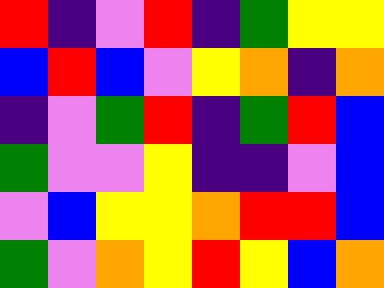[["red", "indigo", "violet", "red", "indigo", "green", "yellow", "yellow"], ["blue", "red", "blue", "violet", "yellow", "orange", "indigo", "orange"], ["indigo", "violet", "green", "red", "indigo", "green", "red", "blue"], ["green", "violet", "violet", "yellow", "indigo", "indigo", "violet", "blue"], ["violet", "blue", "yellow", "yellow", "orange", "red", "red", "blue"], ["green", "violet", "orange", "yellow", "red", "yellow", "blue", "orange"]]